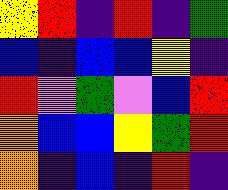[["yellow", "red", "indigo", "red", "indigo", "green"], ["blue", "indigo", "blue", "blue", "yellow", "indigo"], ["red", "violet", "green", "violet", "blue", "red"], ["orange", "blue", "blue", "yellow", "green", "red"], ["orange", "indigo", "blue", "indigo", "red", "indigo"]]